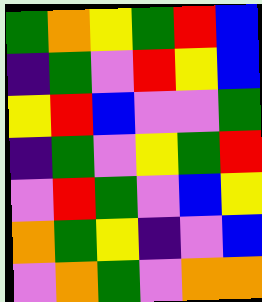[["green", "orange", "yellow", "green", "red", "blue"], ["indigo", "green", "violet", "red", "yellow", "blue"], ["yellow", "red", "blue", "violet", "violet", "green"], ["indigo", "green", "violet", "yellow", "green", "red"], ["violet", "red", "green", "violet", "blue", "yellow"], ["orange", "green", "yellow", "indigo", "violet", "blue"], ["violet", "orange", "green", "violet", "orange", "orange"]]